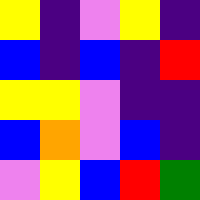[["yellow", "indigo", "violet", "yellow", "indigo"], ["blue", "indigo", "blue", "indigo", "red"], ["yellow", "yellow", "violet", "indigo", "indigo"], ["blue", "orange", "violet", "blue", "indigo"], ["violet", "yellow", "blue", "red", "green"]]